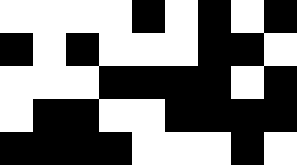[["white", "white", "white", "white", "black", "white", "black", "white", "black"], ["black", "white", "black", "white", "white", "white", "black", "black", "white"], ["white", "white", "white", "black", "black", "black", "black", "white", "black"], ["white", "black", "black", "white", "white", "black", "black", "black", "black"], ["black", "black", "black", "black", "white", "white", "white", "black", "white"]]